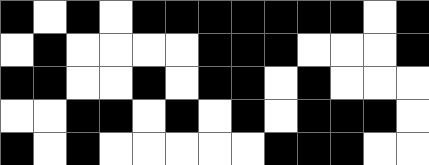[["black", "white", "black", "white", "black", "black", "black", "black", "black", "black", "black", "white", "black"], ["white", "black", "white", "white", "white", "white", "black", "black", "black", "white", "white", "white", "black"], ["black", "black", "white", "white", "black", "white", "black", "black", "white", "black", "white", "white", "white"], ["white", "white", "black", "black", "white", "black", "white", "black", "white", "black", "black", "black", "white"], ["black", "white", "black", "white", "white", "white", "white", "white", "black", "black", "black", "white", "white"]]